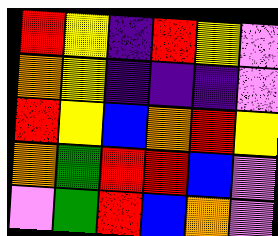[["red", "yellow", "indigo", "red", "yellow", "violet"], ["orange", "yellow", "indigo", "indigo", "indigo", "violet"], ["red", "yellow", "blue", "orange", "red", "yellow"], ["orange", "green", "red", "red", "blue", "violet"], ["violet", "green", "red", "blue", "orange", "violet"]]